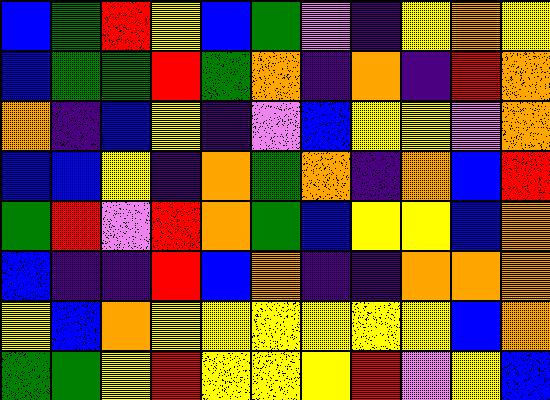[["blue", "green", "red", "yellow", "blue", "green", "violet", "indigo", "yellow", "orange", "yellow"], ["blue", "green", "green", "red", "green", "orange", "indigo", "orange", "indigo", "red", "orange"], ["orange", "indigo", "blue", "yellow", "indigo", "violet", "blue", "yellow", "yellow", "violet", "orange"], ["blue", "blue", "yellow", "indigo", "orange", "green", "orange", "indigo", "orange", "blue", "red"], ["green", "red", "violet", "red", "orange", "green", "blue", "yellow", "yellow", "blue", "orange"], ["blue", "indigo", "indigo", "red", "blue", "orange", "indigo", "indigo", "orange", "orange", "orange"], ["yellow", "blue", "orange", "yellow", "yellow", "yellow", "yellow", "yellow", "yellow", "blue", "orange"], ["green", "green", "yellow", "red", "yellow", "yellow", "yellow", "red", "violet", "yellow", "blue"]]